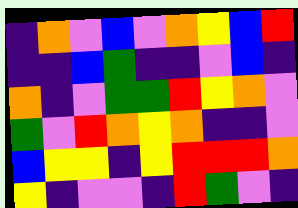[["indigo", "orange", "violet", "blue", "violet", "orange", "yellow", "blue", "red"], ["indigo", "indigo", "blue", "green", "indigo", "indigo", "violet", "blue", "indigo"], ["orange", "indigo", "violet", "green", "green", "red", "yellow", "orange", "violet"], ["green", "violet", "red", "orange", "yellow", "orange", "indigo", "indigo", "violet"], ["blue", "yellow", "yellow", "indigo", "yellow", "red", "red", "red", "orange"], ["yellow", "indigo", "violet", "violet", "indigo", "red", "green", "violet", "indigo"]]